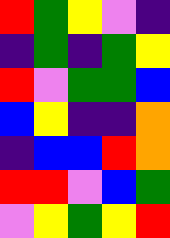[["red", "green", "yellow", "violet", "indigo"], ["indigo", "green", "indigo", "green", "yellow"], ["red", "violet", "green", "green", "blue"], ["blue", "yellow", "indigo", "indigo", "orange"], ["indigo", "blue", "blue", "red", "orange"], ["red", "red", "violet", "blue", "green"], ["violet", "yellow", "green", "yellow", "red"]]